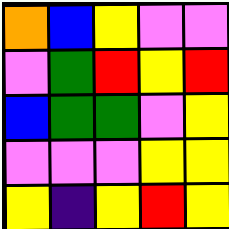[["orange", "blue", "yellow", "violet", "violet"], ["violet", "green", "red", "yellow", "red"], ["blue", "green", "green", "violet", "yellow"], ["violet", "violet", "violet", "yellow", "yellow"], ["yellow", "indigo", "yellow", "red", "yellow"]]